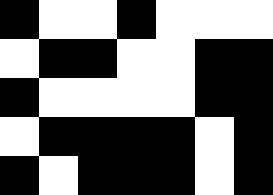[["black", "white", "white", "black", "white", "white", "white"], ["white", "black", "black", "white", "white", "black", "black"], ["black", "white", "white", "white", "white", "black", "black"], ["white", "black", "black", "black", "black", "white", "black"], ["black", "white", "black", "black", "black", "white", "black"]]